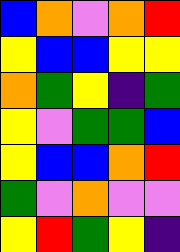[["blue", "orange", "violet", "orange", "red"], ["yellow", "blue", "blue", "yellow", "yellow"], ["orange", "green", "yellow", "indigo", "green"], ["yellow", "violet", "green", "green", "blue"], ["yellow", "blue", "blue", "orange", "red"], ["green", "violet", "orange", "violet", "violet"], ["yellow", "red", "green", "yellow", "indigo"]]